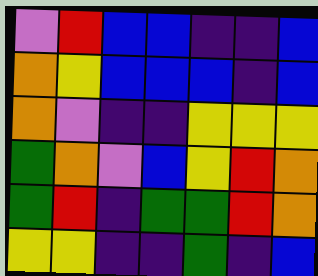[["violet", "red", "blue", "blue", "indigo", "indigo", "blue"], ["orange", "yellow", "blue", "blue", "blue", "indigo", "blue"], ["orange", "violet", "indigo", "indigo", "yellow", "yellow", "yellow"], ["green", "orange", "violet", "blue", "yellow", "red", "orange"], ["green", "red", "indigo", "green", "green", "red", "orange"], ["yellow", "yellow", "indigo", "indigo", "green", "indigo", "blue"]]